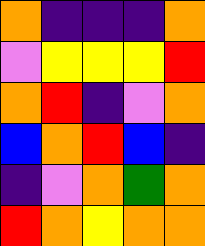[["orange", "indigo", "indigo", "indigo", "orange"], ["violet", "yellow", "yellow", "yellow", "red"], ["orange", "red", "indigo", "violet", "orange"], ["blue", "orange", "red", "blue", "indigo"], ["indigo", "violet", "orange", "green", "orange"], ["red", "orange", "yellow", "orange", "orange"]]